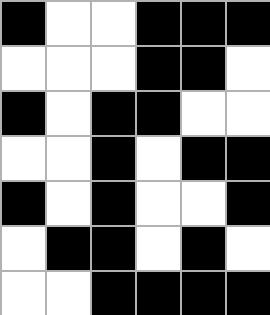[["black", "white", "white", "black", "black", "black"], ["white", "white", "white", "black", "black", "white"], ["black", "white", "black", "black", "white", "white"], ["white", "white", "black", "white", "black", "black"], ["black", "white", "black", "white", "white", "black"], ["white", "black", "black", "white", "black", "white"], ["white", "white", "black", "black", "black", "black"]]